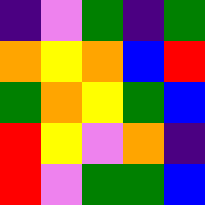[["indigo", "violet", "green", "indigo", "green"], ["orange", "yellow", "orange", "blue", "red"], ["green", "orange", "yellow", "green", "blue"], ["red", "yellow", "violet", "orange", "indigo"], ["red", "violet", "green", "green", "blue"]]